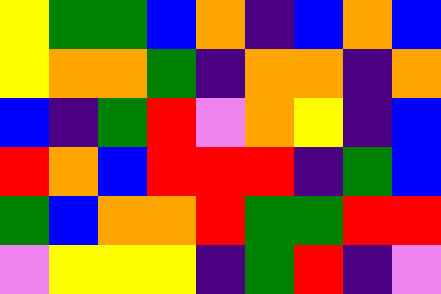[["yellow", "green", "green", "blue", "orange", "indigo", "blue", "orange", "blue"], ["yellow", "orange", "orange", "green", "indigo", "orange", "orange", "indigo", "orange"], ["blue", "indigo", "green", "red", "violet", "orange", "yellow", "indigo", "blue"], ["red", "orange", "blue", "red", "red", "red", "indigo", "green", "blue"], ["green", "blue", "orange", "orange", "red", "green", "green", "red", "red"], ["violet", "yellow", "yellow", "yellow", "indigo", "green", "red", "indigo", "violet"]]